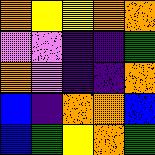[["orange", "yellow", "yellow", "orange", "orange"], ["violet", "violet", "indigo", "indigo", "green"], ["orange", "violet", "indigo", "indigo", "orange"], ["blue", "indigo", "orange", "orange", "blue"], ["blue", "green", "yellow", "orange", "green"]]